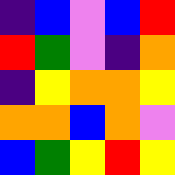[["indigo", "blue", "violet", "blue", "red"], ["red", "green", "violet", "indigo", "orange"], ["indigo", "yellow", "orange", "orange", "yellow"], ["orange", "orange", "blue", "orange", "violet"], ["blue", "green", "yellow", "red", "yellow"]]